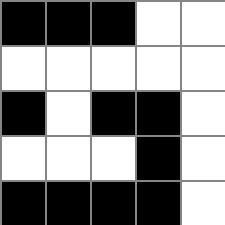[["black", "black", "black", "white", "white"], ["white", "white", "white", "white", "white"], ["black", "white", "black", "black", "white"], ["white", "white", "white", "black", "white"], ["black", "black", "black", "black", "white"]]